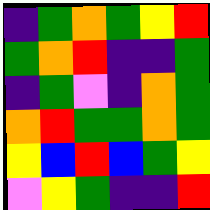[["indigo", "green", "orange", "green", "yellow", "red"], ["green", "orange", "red", "indigo", "indigo", "green"], ["indigo", "green", "violet", "indigo", "orange", "green"], ["orange", "red", "green", "green", "orange", "green"], ["yellow", "blue", "red", "blue", "green", "yellow"], ["violet", "yellow", "green", "indigo", "indigo", "red"]]